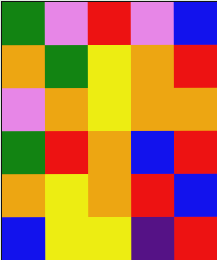[["green", "violet", "red", "violet", "blue"], ["orange", "green", "yellow", "orange", "red"], ["violet", "orange", "yellow", "orange", "orange"], ["green", "red", "orange", "blue", "red"], ["orange", "yellow", "orange", "red", "blue"], ["blue", "yellow", "yellow", "indigo", "red"]]